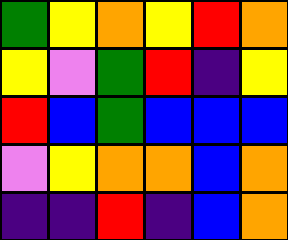[["green", "yellow", "orange", "yellow", "red", "orange"], ["yellow", "violet", "green", "red", "indigo", "yellow"], ["red", "blue", "green", "blue", "blue", "blue"], ["violet", "yellow", "orange", "orange", "blue", "orange"], ["indigo", "indigo", "red", "indigo", "blue", "orange"]]